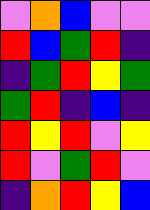[["violet", "orange", "blue", "violet", "violet"], ["red", "blue", "green", "red", "indigo"], ["indigo", "green", "red", "yellow", "green"], ["green", "red", "indigo", "blue", "indigo"], ["red", "yellow", "red", "violet", "yellow"], ["red", "violet", "green", "red", "violet"], ["indigo", "orange", "red", "yellow", "blue"]]